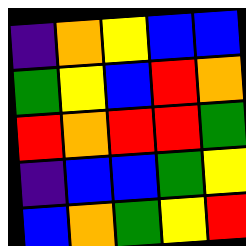[["indigo", "orange", "yellow", "blue", "blue"], ["green", "yellow", "blue", "red", "orange"], ["red", "orange", "red", "red", "green"], ["indigo", "blue", "blue", "green", "yellow"], ["blue", "orange", "green", "yellow", "red"]]